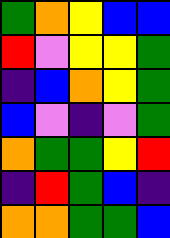[["green", "orange", "yellow", "blue", "blue"], ["red", "violet", "yellow", "yellow", "green"], ["indigo", "blue", "orange", "yellow", "green"], ["blue", "violet", "indigo", "violet", "green"], ["orange", "green", "green", "yellow", "red"], ["indigo", "red", "green", "blue", "indigo"], ["orange", "orange", "green", "green", "blue"]]